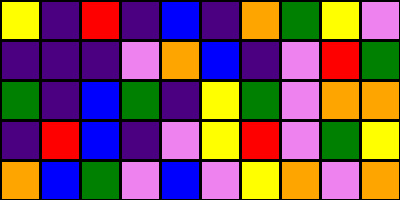[["yellow", "indigo", "red", "indigo", "blue", "indigo", "orange", "green", "yellow", "violet"], ["indigo", "indigo", "indigo", "violet", "orange", "blue", "indigo", "violet", "red", "green"], ["green", "indigo", "blue", "green", "indigo", "yellow", "green", "violet", "orange", "orange"], ["indigo", "red", "blue", "indigo", "violet", "yellow", "red", "violet", "green", "yellow"], ["orange", "blue", "green", "violet", "blue", "violet", "yellow", "orange", "violet", "orange"]]